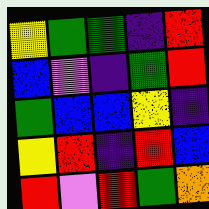[["yellow", "green", "green", "indigo", "red"], ["blue", "violet", "indigo", "green", "red"], ["green", "blue", "blue", "yellow", "indigo"], ["yellow", "red", "indigo", "red", "blue"], ["red", "violet", "red", "green", "orange"]]